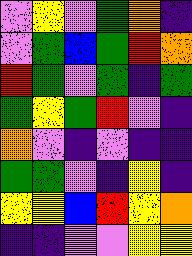[["violet", "yellow", "violet", "green", "orange", "indigo"], ["violet", "green", "blue", "green", "red", "orange"], ["red", "green", "violet", "green", "indigo", "green"], ["green", "yellow", "green", "red", "violet", "indigo"], ["orange", "violet", "indigo", "violet", "indigo", "indigo"], ["green", "green", "violet", "indigo", "yellow", "indigo"], ["yellow", "yellow", "blue", "red", "yellow", "orange"], ["indigo", "indigo", "violet", "violet", "yellow", "yellow"]]